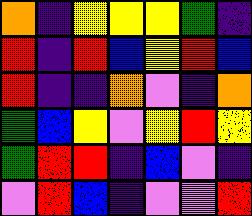[["orange", "indigo", "yellow", "yellow", "yellow", "green", "indigo"], ["red", "indigo", "red", "blue", "yellow", "red", "blue"], ["red", "indigo", "indigo", "orange", "violet", "indigo", "orange"], ["green", "blue", "yellow", "violet", "yellow", "red", "yellow"], ["green", "red", "red", "indigo", "blue", "violet", "indigo"], ["violet", "red", "blue", "indigo", "violet", "violet", "red"]]